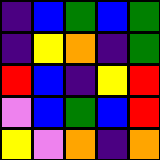[["indigo", "blue", "green", "blue", "green"], ["indigo", "yellow", "orange", "indigo", "green"], ["red", "blue", "indigo", "yellow", "red"], ["violet", "blue", "green", "blue", "red"], ["yellow", "violet", "orange", "indigo", "orange"]]